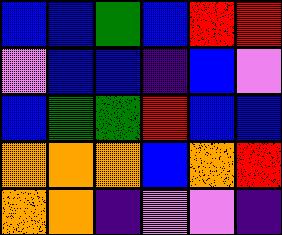[["blue", "blue", "green", "blue", "red", "red"], ["violet", "blue", "blue", "indigo", "blue", "violet"], ["blue", "green", "green", "red", "blue", "blue"], ["orange", "orange", "orange", "blue", "orange", "red"], ["orange", "orange", "indigo", "violet", "violet", "indigo"]]